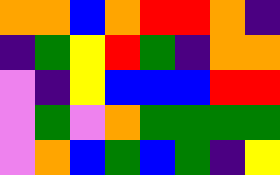[["orange", "orange", "blue", "orange", "red", "red", "orange", "indigo"], ["indigo", "green", "yellow", "red", "green", "indigo", "orange", "orange"], ["violet", "indigo", "yellow", "blue", "blue", "blue", "red", "red"], ["violet", "green", "violet", "orange", "green", "green", "green", "green"], ["violet", "orange", "blue", "green", "blue", "green", "indigo", "yellow"]]